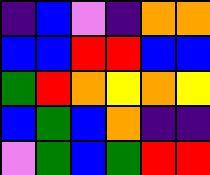[["indigo", "blue", "violet", "indigo", "orange", "orange"], ["blue", "blue", "red", "red", "blue", "blue"], ["green", "red", "orange", "yellow", "orange", "yellow"], ["blue", "green", "blue", "orange", "indigo", "indigo"], ["violet", "green", "blue", "green", "red", "red"]]